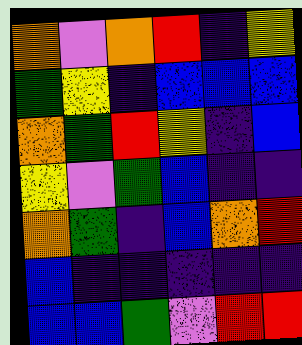[["orange", "violet", "orange", "red", "indigo", "yellow"], ["green", "yellow", "indigo", "blue", "blue", "blue"], ["orange", "green", "red", "yellow", "indigo", "blue"], ["yellow", "violet", "green", "blue", "indigo", "indigo"], ["orange", "green", "indigo", "blue", "orange", "red"], ["blue", "indigo", "indigo", "indigo", "indigo", "indigo"], ["blue", "blue", "green", "violet", "red", "red"]]